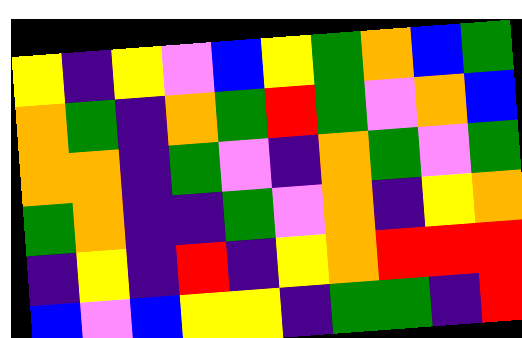[["yellow", "indigo", "yellow", "violet", "blue", "yellow", "green", "orange", "blue", "green"], ["orange", "green", "indigo", "orange", "green", "red", "green", "violet", "orange", "blue"], ["orange", "orange", "indigo", "green", "violet", "indigo", "orange", "green", "violet", "green"], ["green", "orange", "indigo", "indigo", "green", "violet", "orange", "indigo", "yellow", "orange"], ["indigo", "yellow", "indigo", "red", "indigo", "yellow", "orange", "red", "red", "red"], ["blue", "violet", "blue", "yellow", "yellow", "indigo", "green", "green", "indigo", "red"]]